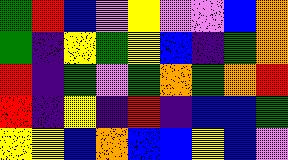[["green", "red", "blue", "violet", "yellow", "violet", "violet", "blue", "orange"], ["green", "indigo", "yellow", "green", "yellow", "blue", "indigo", "green", "orange"], ["red", "indigo", "green", "violet", "green", "orange", "green", "orange", "red"], ["red", "indigo", "yellow", "indigo", "red", "indigo", "blue", "blue", "green"], ["yellow", "yellow", "blue", "orange", "blue", "blue", "yellow", "blue", "violet"]]